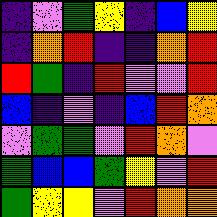[["indigo", "violet", "green", "yellow", "indigo", "blue", "yellow"], ["indigo", "orange", "red", "indigo", "indigo", "orange", "red"], ["red", "green", "indigo", "red", "violet", "violet", "red"], ["blue", "indigo", "violet", "indigo", "blue", "red", "orange"], ["violet", "green", "green", "violet", "red", "orange", "violet"], ["green", "blue", "blue", "green", "yellow", "violet", "red"], ["green", "yellow", "yellow", "violet", "red", "orange", "orange"]]